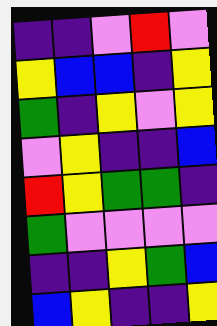[["indigo", "indigo", "violet", "red", "violet"], ["yellow", "blue", "blue", "indigo", "yellow"], ["green", "indigo", "yellow", "violet", "yellow"], ["violet", "yellow", "indigo", "indigo", "blue"], ["red", "yellow", "green", "green", "indigo"], ["green", "violet", "violet", "violet", "violet"], ["indigo", "indigo", "yellow", "green", "blue"], ["blue", "yellow", "indigo", "indigo", "yellow"]]